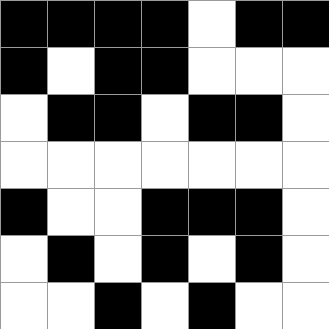[["black", "black", "black", "black", "white", "black", "black"], ["black", "white", "black", "black", "white", "white", "white"], ["white", "black", "black", "white", "black", "black", "white"], ["white", "white", "white", "white", "white", "white", "white"], ["black", "white", "white", "black", "black", "black", "white"], ["white", "black", "white", "black", "white", "black", "white"], ["white", "white", "black", "white", "black", "white", "white"]]